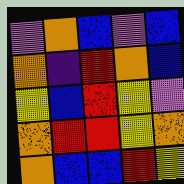[["violet", "orange", "blue", "violet", "blue"], ["orange", "indigo", "red", "orange", "blue"], ["yellow", "blue", "red", "yellow", "violet"], ["orange", "red", "red", "yellow", "orange"], ["orange", "blue", "blue", "red", "yellow"]]